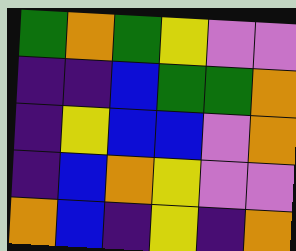[["green", "orange", "green", "yellow", "violet", "violet"], ["indigo", "indigo", "blue", "green", "green", "orange"], ["indigo", "yellow", "blue", "blue", "violet", "orange"], ["indigo", "blue", "orange", "yellow", "violet", "violet"], ["orange", "blue", "indigo", "yellow", "indigo", "orange"]]